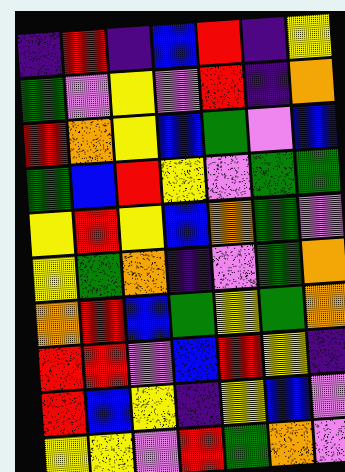[["indigo", "red", "indigo", "blue", "red", "indigo", "yellow"], ["green", "violet", "yellow", "violet", "red", "indigo", "orange"], ["red", "orange", "yellow", "blue", "green", "violet", "blue"], ["green", "blue", "red", "yellow", "violet", "green", "green"], ["yellow", "red", "yellow", "blue", "orange", "green", "violet"], ["yellow", "green", "orange", "indigo", "violet", "green", "orange"], ["orange", "red", "blue", "green", "yellow", "green", "orange"], ["red", "red", "violet", "blue", "red", "yellow", "indigo"], ["red", "blue", "yellow", "indigo", "yellow", "blue", "violet"], ["yellow", "yellow", "violet", "red", "green", "orange", "violet"]]